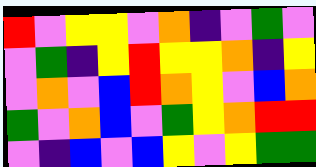[["red", "violet", "yellow", "yellow", "violet", "orange", "indigo", "violet", "green", "violet"], ["violet", "green", "indigo", "yellow", "red", "yellow", "yellow", "orange", "indigo", "yellow"], ["violet", "orange", "violet", "blue", "red", "orange", "yellow", "violet", "blue", "orange"], ["green", "violet", "orange", "blue", "violet", "green", "yellow", "orange", "red", "red"], ["violet", "indigo", "blue", "violet", "blue", "yellow", "violet", "yellow", "green", "green"]]